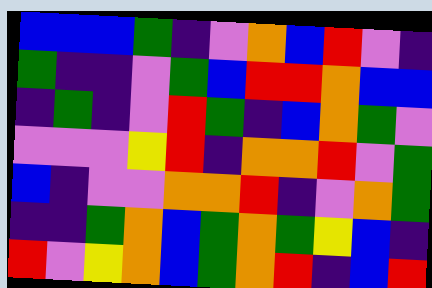[["blue", "blue", "blue", "green", "indigo", "violet", "orange", "blue", "red", "violet", "indigo"], ["green", "indigo", "indigo", "violet", "green", "blue", "red", "red", "orange", "blue", "blue"], ["indigo", "green", "indigo", "violet", "red", "green", "indigo", "blue", "orange", "green", "violet"], ["violet", "violet", "violet", "yellow", "red", "indigo", "orange", "orange", "red", "violet", "green"], ["blue", "indigo", "violet", "violet", "orange", "orange", "red", "indigo", "violet", "orange", "green"], ["indigo", "indigo", "green", "orange", "blue", "green", "orange", "green", "yellow", "blue", "indigo"], ["red", "violet", "yellow", "orange", "blue", "green", "orange", "red", "indigo", "blue", "red"]]